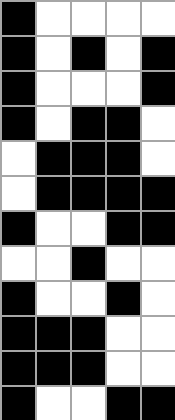[["black", "white", "white", "white", "white"], ["black", "white", "black", "white", "black"], ["black", "white", "white", "white", "black"], ["black", "white", "black", "black", "white"], ["white", "black", "black", "black", "white"], ["white", "black", "black", "black", "black"], ["black", "white", "white", "black", "black"], ["white", "white", "black", "white", "white"], ["black", "white", "white", "black", "white"], ["black", "black", "black", "white", "white"], ["black", "black", "black", "white", "white"], ["black", "white", "white", "black", "black"]]